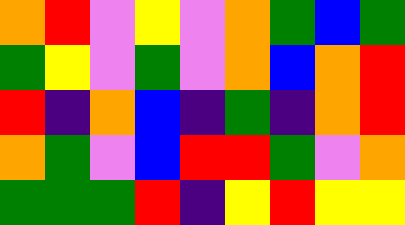[["orange", "red", "violet", "yellow", "violet", "orange", "green", "blue", "green"], ["green", "yellow", "violet", "green", "violet", "orange", "blue", "orange", "red"], ["red", "indigo", "orange", "blue", "indigo", "green", "indigo", "orange", "red"], ["orange", "green", "violet", "blue", "red", "red", "green", "violet", "orange"], ["green", "green", "green", "red", "indigo", "yellow", "red", "yellow", "yellow"]]